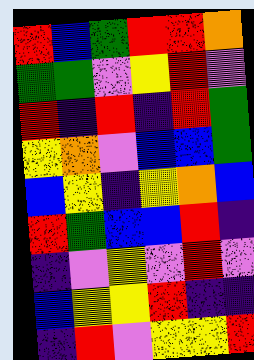[["red", "blue", "green", "red", "red", "orange"], ["green", "green", "violet", "yellow", "red", "violet"], ["red", "indigo", "red", "indigo", "red", "green"], ["yellow", "orange", "violet", "blue", "blue", "green"], ["blue", "yellow", "indigo", "yellow", "orange", "blue"], ["red", "green", "blue", "blue", "red", "indigo"], ["indigo", "violet", "yellow", "violet", "red", "violet"], ["blue", "yellow", "yellow", "red", "indigo", "indigo"], ["indigo", "red", "violet", "yellow", "yellow", "red"]]